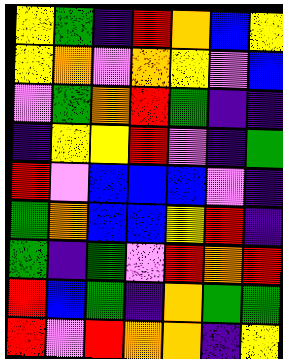[["yellow", "green", "indigo", "red", "orange", "blue", "yellow"], ["yellow", "orange", "violet", "orange", "yellow", "violet", "blue"], ["violet", "green", "orange", "red", "green", "indigo", "indigo"], ["indigo", "yellow", "yellow", "red", "violet", "indigo", "green"], ["red", "violet", "blue", "blue", "blue", "violet", "indigo"], ["green", "orange", "blue", "blue", "yellow", "red", "indigo"], ["green", "indigo", "green", "violet", "red", "orange", "red"], ["red", "blue", "green", "indigo", "orange", "green", "green"], ["red", "violet", "red", "orange", "orange", "indigo", "yellow"]]